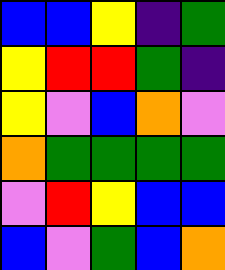[["blue", "blue", "yellow", "indigo", "green"], ["yellow", "red", "red", "green", "indigo"], ["yellow", "violet", "blue", "orange", "violet"], ["orange", "green", "green", "green", "green"], ["violet", "red", "yellow", "blue", "blue"], ["blue", "violet", "green", "blue", "orange"]]